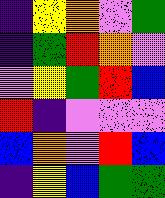[["indigo", "yellow", "orange", "violet", "green"], ["indigo", "green", "red", "orange", "violet"], ["violet", "yellow", "green", "red", "blue"], ["red", "indigo", "violet", "violet", "violet"], ["blue", "orange", "violet", "red", "blue"], ["indigo", "yellow", "blue", "green", "green"]]